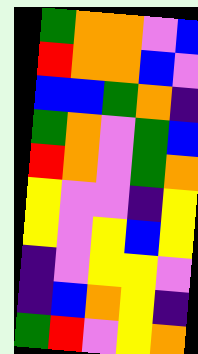[["green", "orange", "orange", "violet", "blue"], ["red", "orange", "orange", "blue", "violet"], ["blue", "blue", "green", "orange", "indigo"], ["green", "orange", "violet", "green", "blue"], ["red", "orange", "violet", "green", "orange"], ["yellow", "violet", "violet", "indigo", "yellow"], ["yellow", "violet", "yellow", "blue", "yellow"], ["indigo", "violet", "yellow", "yellow", "violet"], ["indigo", "blue", "orange", "yellow", "indigo"], ["green", "red", "violet", "yellow", "orange"]]